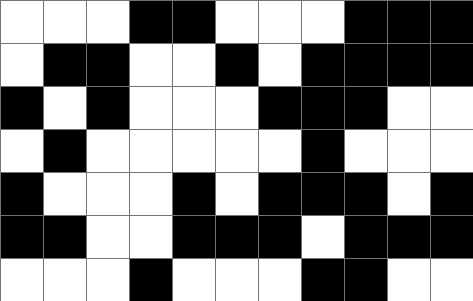[["white", "white", "white", "black", "black", "white", "white", "white", "black", "black", "black"], ["white", "black", "black", "white", "white", "black", "white", "black", "black", "black", "black"], ["black", "white", "black", "white", "white", "white", "black", "black", "black", "white", "white"], ["white", "black", "white", "white", "white", "white", "white", "black", "white", "white", "white"], ["black", "white", "white", "white", "black", "white", "black", "black", "black", "white", "black"], ["black", "black", "white", "white", "black", "black", "black", "white", "black", "black", "black"], ["white", "white", "white", "black", "white", "white", "white", "black", "black", "white", "white"]]